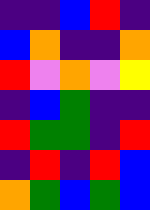[["indigo", "indigo", "blue", "red", "indigo"], ["blue", "orange", "indigo", "indigo", "orange"], ["red", "violet", "orange", "violet", "yellow"], ["indigo", "blue", "green", "indigo", "indigo"], ["red", "green", "green", "indigo", "red"], ["indigo", "red", "indigo", "red", "blue"], ["orange", "green", "blue", "green", "blue"]]